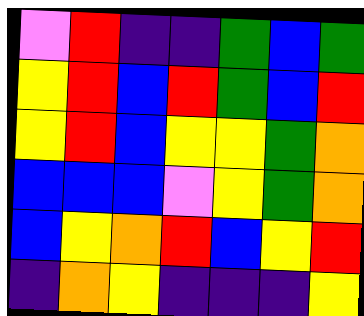[["violet", "red", "indigo", "indigo", "green", "blue", "green"], ["yellow", "red", "blue", "red", "green", "blue", "red"], ["yellow", "red", "blue", "yellow", "yellow", "green", "orange"], ["blue", "blue", "blue", "violet", "yellow", "green", "orange"], ["blue", "yellow", "orange", "red", "blue", "yellow", "red"], ["indigo", "orange", "yellow", "indigo", "indigo", "indigo", "yellow"]]